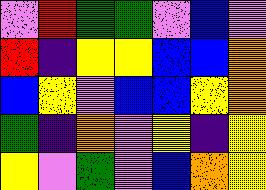[["violet", "red", "green", "green", "violet", "blue", "violet"], ["red", "indigo", "yellow", "yellow", "blue", "blue", "orange"], ["blue", "yellow", "violet", "blue", "blue", "yellow", "orange"], ["green", "indigo", "orange", "violet", "yellow", "indigo", "yellow"], ["yellow", "violet", "green", "violet", "blue", "orange", "yellow"]]